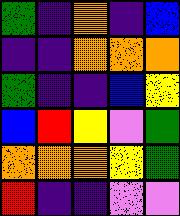[["green", "indigo", "orange", "indigo", "blue"], ["indigo", "indigo", "orange", "orange", "orange"], ["green", "indigo", "indigo", "blue", "yellow"], ["blue", "red", "yellow", "violet", "green"], ["orange", "orange", "orange", "yellow", "green"], ["red", "indigo", "indigo", "violet", "violet"]]